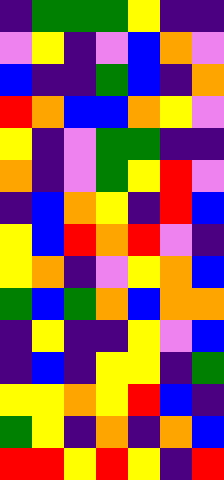[["indigo", "green", "green", "green", "yellow", "indigo", "indigo"], ["violet", "yellow", "indigo", "violet", "blue", "orange", "violet"], ["blue", "indigo", "indigo", "green", "blue", "indigo", "orange"], ["red", "orange", "blue", "blue", "orange", "yellow", "violet"], ["yellow", "indigo", "violet", "green", "green", "indigo", "indigo"], ["orange", "indigo", "violet", "green", "yellow", "red", "violet"], ["indigo", "blue", "orange", "yellow", "indigo", "red", "blue"], ["yellow", "blue", "red", "orange", "red", "violet", "indigo"], ["yellow", "orange", "indigo", "violet", "yellow", "orange", "blue"], ["green", "blue", "green", "orange", "blue", "orange", "orange"], ["indigo", "yellow", "indigo", "indigo", "yellow", "violet", "blue"], ["indigo", "blue", "indigo", "yellow", "yellow", "indigo", "green"], ["yellow", "yellow", "orange", "yellow", "red", "blue", "indigo"], ["green", "yellow", "indigo", "orange", "indigo", "orange", "blue"], ["red", "red", "yellow", "red", "yellow", "indigo", "red"]]